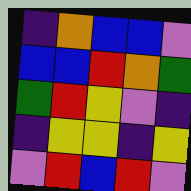[["indigo", "orange", "blue", "blue", "violet"], ["blue", "blue", "red", "orange", "green"], ["green", "red", "yellow", "violet", "indigo"], ["indigo", "yellow", "yellow", "indigo", "yellow"], ["violet", "red", "blue", "red", "violet"]]